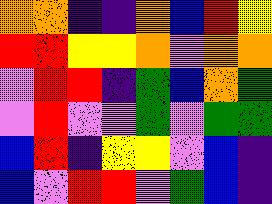[["orange", "orange", "indigo", "indigo", "orange", "blue", "red", "yellow"], ["red", "red", "yellow", "yellow", "orange", "violet", "orange", "orange"], ["violet", "red", "red", "indigo", "green", "blue", "orange", "green"], ["violet", "red", "violet", "violet", "green", "violet", "green", "green"], ["blue", "red", "indigo", "yellow", "yellow", "violet", "blue", "indigo"], ["blue", "violet", "red", "red", "violet", "green", "blue", "indigo"]]